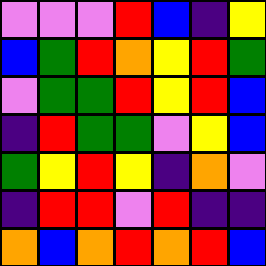[["violet", "violet", "violet", "red", "blue", "indigo", "yellow"], ["blue", "green", "red", "orange", "yellow", "red", "green"], ["violet", "green", "green", "red", "yellow", "red", "blue"], ["indigo", "red", "green", "green", "violet", "yellow", "blue"], ["green", "yellow", "red", "yellow", "indigo", "orange", "violet"], ["indigo", "red", "red", "violet", "red", "indigo", "indigo"], ["orange", "blue", "orange", "red", "orange", "red", "blue"]]